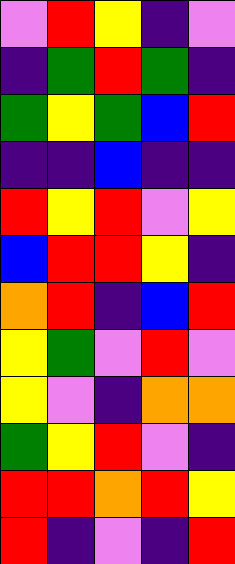[["violet", "red", "yellow", "indigo", "violet"], ["indigo", "green", "red", "green", "indigo"], ["green", "yellow", "green", "blue", "red"], ["indigo", "indigo", "blue", "indigo", "indigo"], ["red", "yellow", "red", "violet", "yellow"], ["blue", "red", "red", "yellow", "indigo"], ["orange", "red", "indigo", "blue", "red"], ["yellow", "green", "violet", "red", "violet"], ["yellow", "violet", "indigo", "orange", "orange"], ["green", "yellow", "red", "violet", "indigo"], ["red", "red", "orange", "red", "yellow"], ["red", "indigo", "violet", "indigo", "red"]]